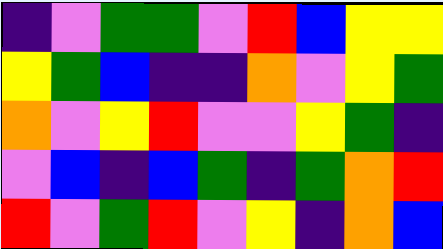[["indigo", "violet", "green", "green", "violet", "red", "blue", "yellow", "yellow"], ["yellow", "green", "blue", "indigo", "indigo", "orange", "violet", "yellow", "green"], ["orange", "violet", "yellow", "red", "violet", "violet", "yellow", "green", "indigo"], ["violet", "blue", "indigo", "blue", "green", "indigo", "green", "orange", "red"], ["red", "violet", "green", "red", "violet", "yellow", "indigo", "orange", "blue"]]